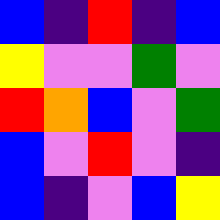[["blue", "indigo", "red", "indigo", "blue"], ["yellow", "violet", "violet", "green", "violet"], ["red", "orange", "blue", "violet", "green"], ["blue", "violet", "red", "violet", "indigo"], ["blue", "indigo", "violet", "blue", "yellow"]]